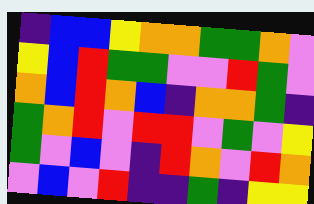[["indigo", "blue", "blue", "yellow", "orange", "orange", "green", "green", "orange", "violet"], ["yellow", "blue", "red", "green", "green", "violet", "violet", "red", "green", "violet"], ["orange", "blue", "red", "orange", "blue", "indigo", "orange", "orange", "green", "indigo"], ["green", "orange", "red", "violet", "red", "red", "violet", "green", "violet", "yellow"], ["green", "violet", "blue", "violet", "indigo", "red", "orange", "violet", "red", "orange"], ["violet", "blue", "violet", "red", "indigo", "indigo", "green", "indigo", "yellow", "yellow"]]